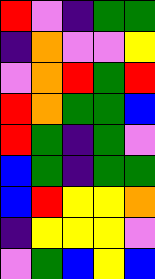[["red", "violet", "indigo", "green", "green"], ["indigo", "orange", "violet", "violet", "yellow"], ["violet", "orange", "red", "green", "red"], ["red", "orange", "green", "green", "blue"], ["red", "green", "indigo", "green", "violet"], ["blue", "green", "indigo", "green", "green"], ["blue", "red", "yellow", "yellow", "orange"], ["indigo", "yellow", "yellow", "yellow", "violet"], ["violet", "green", "blue", "yellow", "blue"]]